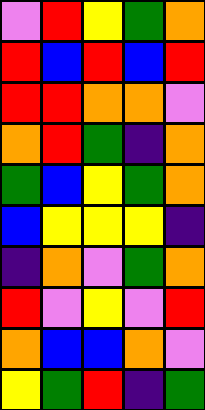[["violet", "red", "yellow", "green", "orange"], ["red", "blue", "red", "blue", "red"], ["red", "red", "orange", "orange", "violet"], ["orange", "red", "green", "indigo", "orange"], ["green", "blue", "yellow", "green", "orange"], ["blue", "yellow", "yellow", "yellow", "indigo"], ["indigo", "orange", "violet", "green", "orange"], ["red", "violet", "yellow", "violet", "red"], ["orange", "blue", "blue", "orange", "violet"], ["yellow", "green", "red", "indigo", "green"]]